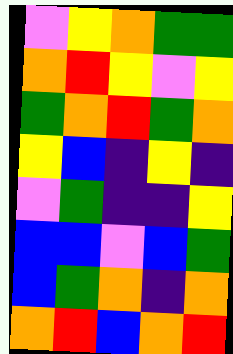[["violet", "yellow", "orange", "green", "green"], ["orange", "red", "yellow", "violet", "yellow"], ["green", "orange", "red", "green", "orange"], ["yellow", "blue", "indigo", "yellow", "indigo"], ["violet", "green", "indigo", "indigo", "yellow"], ["blue", "blue", "violet", "blue", "green"], ["blue", "green", "orange", "indigo", "orange"], ["orange", "red", "blue", "orange", "red"]]